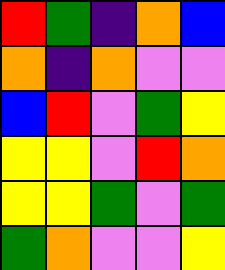[["red", "green", "indigo", "orange", "blue"], ["orange", "indigo", "orange", "violet", "violet"], ["blue", "red", "violet", "green", "yellow"], ["yellow", "yellow", "violet", "red", "orange"], ["yellow", "yellow", "green", "violet", "green"], ["green", "orange", "violet", "violet", "yellow"]]